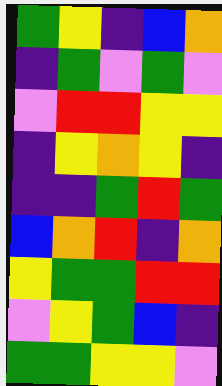[["green", "yellow", "indigo", "blue", "orange"], ["indigo", "green", "violet", "green", "violet"], ["violet", "red", "red", "yellow", "yellow"], ["indigo", "yellow", "orange", "yellow", "indigo"], ["indigo", "indigo", "green", "red", "green"], ["blue", "orange", "red", "indigo", "orange"], ["yellow", "green", "green", "red", "red"], ["violet", "yellow", "green", "blue", "indigo"], ["green", "green", "yellow", "yellow", "violet"]]